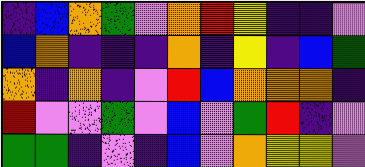[["indigo", "blue", "orange", "green", "violet", "orange", "red", "yellow", "indigo", "indigo", "violet"], ["blue", "orange", "indigo", "indigo", "indigo", "orange", "indigo", "yellow", "indigo", "blue", "green"], ["orange", "indigo", "orange", "indigo", "violet", "red", "blue", "orange", "orange", "orange", "indigo"], ["red", "violet", "violet", "green", "violet", "blue", "violet", "green", "red", "indigo", "violet"], ["green", "green", "indigo", "violet", "indigo", "blue", "violet", "orange", "yellow", "yellow", "violet"]]